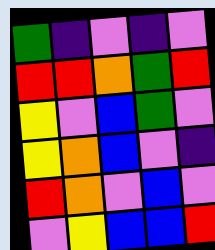[["green", "indigo", "violet", "indigo", "violet"], ["red", "red", "orange", "green", "red"], ["yellow", "violet", "blue", "green", "violet"], ["yellow", "orange", "blue", "violet", "indigo"], ["red", "orange", "violet", "blue", "violet"], ["violet", "yellow", "blue", "blue", "red"]]